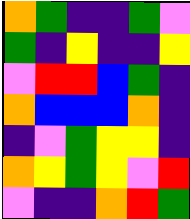[["orange", "green", "indigo", "indigo", "green", "violet"], ["green", "indigo", "yellow", "indigo", "indigo", "yellow"], ["violet", "red", "red", "blue", "green", "indigo"], ["orange", "blue", "blue", "blue", "orange", "indigo"], ["indigo", "violet", "green", "yellow", "yellow", "indigo"], ["orange", "yellow", "green", "yellow", "violet", "red"], ["violet", "indigo", "indigo", "orange", "red", "green"]]